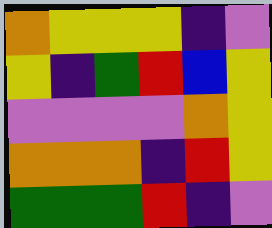[["orange", "yellow", "yellow", "yellow", "indigo", "violet"], ["yellow", "indigo", "green", "red", "blue", "yellow"], ["violet", "violet", "violet", "violet", "orange", "yellow"], ["orange", "orange", "orange", "indigo", "red", "yellow"], ["green", "green", "green", "red", "indigo", "violet"]]